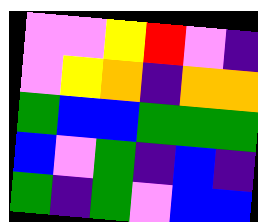[["violet", "violet", "yellow", "red", "violet", "indigo"], ["violet", "yellow", "orange", "indigo", "orange", "orange"], ["green", "blue", "blue", "green", "green", "green"], ["blue", "violet", "green", "indigo", "blue", "indigo"], ["green", "indigo", "green", "violet", "blue", "blue"]]